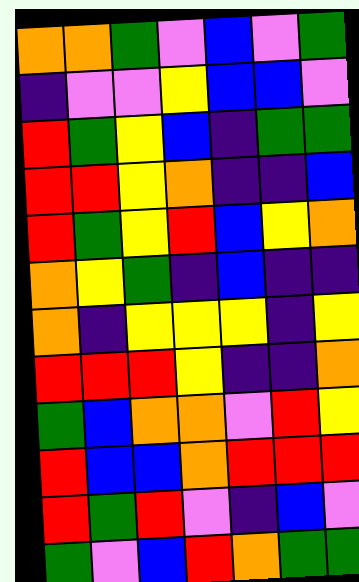[["orange", "orange", "green", "violet", "blue", "violet", "green"], ["indigo", "violet", "violet", "yellow", "blue", "blue", "violet"], ["red", "green", "yellow", "blue", "indigo", "green", "green"], ["red", "red", "yellow", "orange", "indigo", "indigo", "blue"], ["red", "green", "yellow", "red", "blue", "yellow", "orange"], ["orange", "yellow", "green", "indigo", "blue", "indigo", "indigo"], ["orange", "indigo", "yellow", "yellow", "yellow", "indigo", "yellow"], ["red", "red", "red", "yellow", "indigo", "indigo", "orange"], ["green", "blue", "orange", "orange", "violet", "red", "yellow"], ["red", "blue", "blue", "orange", "red", "red", "red"], ["red", "green", "red", "violet", "indigo", "blue", "violet"], ["green", "violet", "blue", "red", "orange", "green", "green"]]